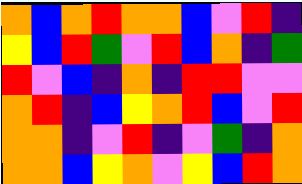[["orange", "blue", "orange", "red", "orange", "orange", "blue", "violet", "red", "indigo"], ["yellow", "blue", "red", "green", "violet", "red", "blue", "orange", "indigo", "green"], ["red", "violet", "blue", "indigo", "orange", "indigo", "red", "red", "violet", "violet"], ["orange", "red", "indigo", "blue", "yellow", "orange", "red", "blue", "violet", "red"], ["orange", "orange", "indigo", "violet", "red", "indigo", "violet", "green", "indigo", "orange"], ["orange", "orange", "blue", "yellow", "orange", "violet", "yellow", "blue", "red", "orange"]]